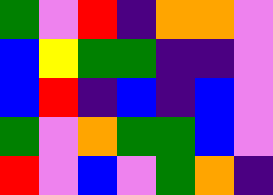[["green", "violet", "red", "indigo", "orange", "orange", "violet"], ["blue", "yellow", "green", "green", "indigo", "indigo", "violet"], ["blue", "red", "indigo", "blue", "indigo", "blue", "violet"], ["green", "violet", "orange", "green", "green", "blue", "violet"], ["red", "violet", "blue", "violet", "green", "orange", "indigo"]]